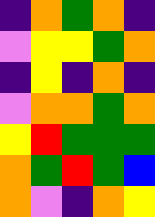[["indigo", "orange", "green", "orange", "indigo"], ["violet", "yellow", "yellow", "green", "orange"], ["indigo", "yellow", "indigo", "orange", "indigo"], ["violet", "orange", "orange", "green", "orange"], ["yellow", "red", "green", "green", "green"], ["orange", "green", "red", "green", "blue"], ["orange", "violet", "indigo", "orange", "yellow"]]